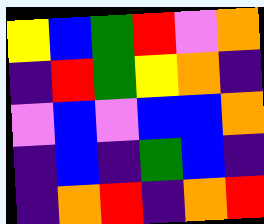[["yellow", "blue", "green", "red", "violet", "orange"], ["indigo", "red", "green", "yellow", "orange", "indigo"], ["violet", "blue", "violet", "blue", "blue", "orange"], ["indigo", "blue", "indigo", "green", "blue", "indigo"], ["indigo", "orange", "red", "indigo", "orange", "red"]]